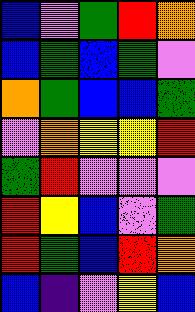[["blue", "violet", "green", "red", "orange"], ["blue", "green", "blue", "green", "violet"], ["orange", "green", "blue", "blue", "green"], ["violet", "orange", "yellow", "yellow", "red"], ["green", "red", "violet", "violet", "violet"], ["red", "yellow", "blue", "violet", "green"], ["red", "green", "blue", "red", "orange"], ["blue", "indigo", "violet", "yellow", "blue"]]